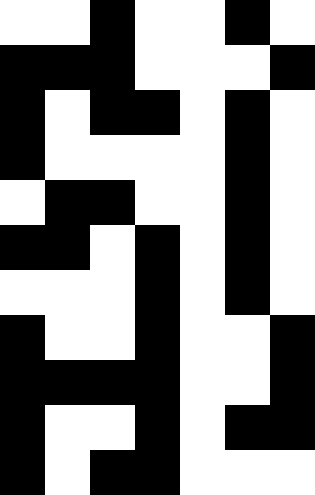[["white", "white", "black", "white", "white", "black", "white"], ["black", "black", "black", "white", "white", "white", "black"], ["black", "white", "black", "black", "white", "black", "white"], ["black", "white", "white", "white", "white", "black", "white"], ["white", "black", "black", "white", "white", "black", "white"], ["black", "black", "white", "black", "white", "black", "white"], ["white", "white", "white", "black", "white", "black", "white"], ["black", "white", "white", "black", "white", "white", "black"], ["black", "black", "black", "black", "white", "white", "black"], ["black", "white", "white", "black", "white", "black", "black"], ["black", "white", "black", "black", "white", "white", "white"]]